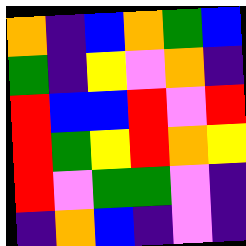[["orange", "indigo", "blue", "orange", "green", "blue"], ["green", "indigo", "yellow", "violet", "orange", "indigo"], ["red", "blue", "blue", "red", "violet", "red"], ["red", "green", "yellow", "red", "orange", "yellow"], ["red", "violet", "green", "green", "violet", "indigo"], ["indigo", "orange", "blue", "indigo", "violet", "indigo"]]